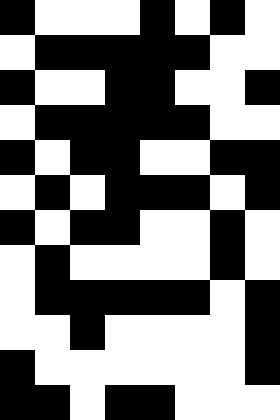[["black", "white", "white", "white", "black", "white", "black", "white"], ["white", "black", "black", "black", "black", "black", "white", "white"], ["black", "white", "white", "black", "black", "white", "white", "black"], ["white", "black", "black", "black", "black", "black", "white", "white"], ["black", "white", "black", "black", "white", "white", "black", "black"], ["white", "black", "white", "black", "black", "black", "white", "black"], ["black", "white", "black", "black", "white", "white", "black", "white"], ["white", "black", "white", "white", "white", "white", "black", "white"], ["white", "black", "black", "black", "black", "black", "white", "black"], ["white", "white", "black", "white", "white", "white", "white", "black"], ["black", "white", "white", "white", "white", "white", "white", "black"], ["black", "black", "white", "black", "black", "white", "white", "white"]]